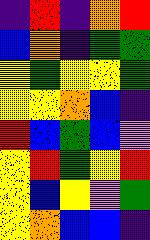[["indigo", "red", "indigo", "orange", "red"], ["blue", "orange", "indigo", "green", "green"], ["yellow", "green", "yellow", "yellow", "green"], ["yellow", "yellow", "orange", "blue", "indigo"], ["red", "blue", "green", "blue", "violet"], ["yellow", "red", "green", "yellow", "red"], ["yellow", "blue", "yellow", "violet", "green"], ["yellow", "orange", "blue", "blue", "indigo"]]